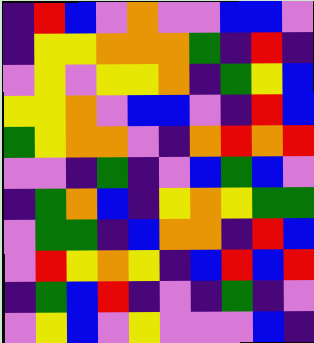[["indigo", "red", "blue", "violet", "orange", "violet", "violet", "blue", "blue", "violet"], ["indigo", "yellow", "yellow", "orange", "orange", "orange", "green", "indigo", "red", "indigo"], ["violet", "yellow", "violet", "yellow", "yellow", "orange", "indigo", "green", "yellow", "blue"], ["yellow", "yellow", "orange", "violet", "blue", "blue", "violet", "indigo", "red", "blue"], ["green", "yellow", "orange", "orange", "violet", "indigo", "orange", "red", "orange", "red"], ["violet", "violet", "indigo", "green", "indigo", "violet", "blue", "green", "blue", "violet"], ["indigo", "green", "orange", "blue", "indigo", "yellow", "orange", "yellow", "green", "green"], ["violet", "green", "green", "indigo", "blue", "orange", "orange", "indigo", "red", "blue"], ["violet", "red", "yellow", "orange", "yellow", "indigo", "blue", "red", "blue", "red"], ["indigo", "green", "blue", "red", "indigo", "violet", "indigo", "green", "indigo", "violet"], ["violet", "yellow", "blue", "violet", "yellow", "violet", "violet", "violet", "blue", "indigo"]]